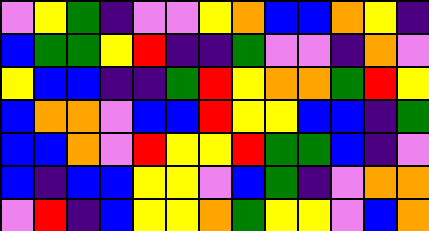[["violet", "yellow", "green", "indigo", "violet", "violet", "yellow", "orange", "blue", "blue", "orange", "yellow", "indigo"], ["blue", "green", "green", "yellow", "red", "indigo", "indigo", "green", "violet", "violet", "indigo", "orange", "violet"], ["yellow", "blue", "blue", "indigo", "indigo", "green", "red", "yellow", "orange", "orange", "green", "red", "yellow"], ["blue", "orange", "orange", "violet", "blue", "blue", "red", "yellow", "yellow", "blue", "blue", "indigo", "green"], ["blue", "blue", "orange", "violet", "red", "yellow", "yellow", "red", "green", "green", "blue", "indigo", "violet"], ["blue", "indigo", "blue", "blue", "yellow", "yellow", "violet", "blue", "green", "indigo", "violet", "orange", "orange"], ["violet", "red", "indigo", "blue", "yellow", "yellow", "orange", "green", "yellow", "yellow", "violet", "blue", "orange"]]